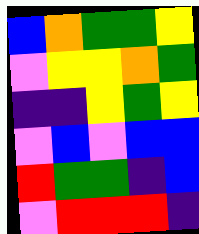[["blue", "orange", "green", "green", "yellow"], ["violet", "yellow", "yellow", "orange", "green"], ["indigo", "indigo", "yellow", "green", "yellow"], ["violet", "blue", "violet", "blue", "blue"], ["red", "green", "green", "indigo", "blue"], ["violet", "red", "red", "red", "indigo"]]